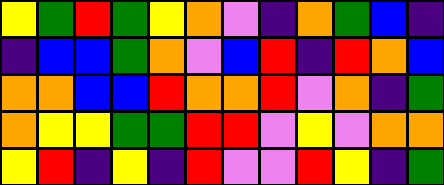[["yellow", "green", "red", "green", "yellow", "orange", "violet", "indigo", "orange", "green", "blue", "indigo"], ["indigo", "blue", "blue", "green", "orange", "violet", "blue", "red", "indigo", "red", "orange", "blue"], ["orange", "orange", "blue", "blue", "red", "orange", "orange", "red", "violet", "orange", "indigo", "green"], ["orange", "yellow", "yellow", "green", "green", "red", "red", "violet", "yellow", "violet", "orange", "orange"], ["yellow", "red", "indigo", "yellow", "indigo", "red", "violet", "violet", "red", "yellow", "indigo", "green"]]